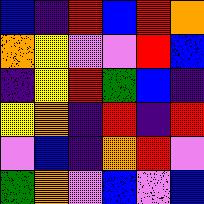[["blue", "indigo", "red", "blue", "red", "orange"], ["orange", "yellow", "violet", "violet", "red", "blue"], ["indigo", "yellow", "red", "green", "blue", "indigo"], ["yellow", "orange", "indigo", "red", "indigo", "red"], ["violet", "blue", "indigo", "orange", "red", "violet"], ["green", "orange", "violet", "blue", "violet", "blue"]]